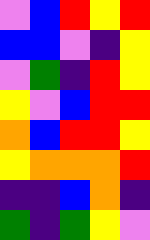[["violet", "blue", "red", "yellow", "red"], ["blue", "blue", "violet", "indigo", "yellow"], ["violet", "green", "indigo", "red", "yellow"], ["yellow", "violet", "blue", "red", "red"], ["orange", "blue", "red", "red", "yellow"], ["yellow", "orange", "orange", "orange", "red"], ["indigo", "indigo", "blue", "orange", "indigo"], ["green", "indigo", "green", "yellow", "violet"]]